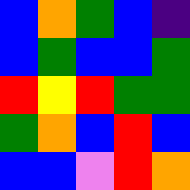[["blue", "orange", "green", "blue", "indigo"], ["blue", "green", "blue", "blue", "green"], ["red", "yellow", "red", "green", "green"], ["green", "orange", "blue", "red", "blue"], ["blue", "blue", "violet", "red", "orange"]]